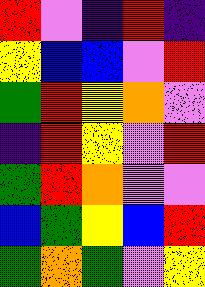[["red", "violet", "indigo", "red", "indigo"], ["yellow", "blue", "blue", "violet", "red"], ["green", "red", "yellow", "orange", "violet"], ["indigo", "red", "yellow", "violet", "red"], ["green", "red", "orange", "violet", "violet"], ["blue", "green", "yellow", "blue", "red"], ["green", "orange", "green", "violet", "yellow"]]